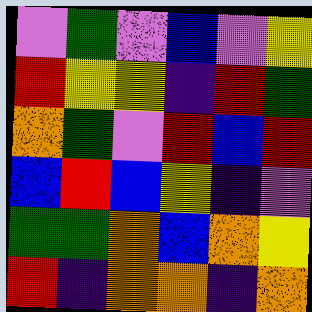[["violet", "green", "violet", "blue", "violet", "yellow"], ["red", "yellow", "yellow", "indigo", "red", "green"], ["orange", "green", "violet", "red", "blue", "red"], ["blue", "red", "blue", "yellow", "indigo", "violet"], ["green", "green", "orange", "blue", "orange", "yellow"], ["red", "indigo", "orange", "orange", "indigo", "orange"]]